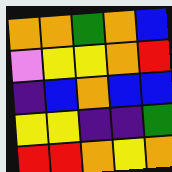[["orange", "orange", "green", "orange", "blue"], ["violet", "yellow", "yellow", "orange", "red"], ["indigo", "blue", "orange", "blue", "blue"], ["yellow", "yellow", "indigo", "indigo", "green"], ["red", "red", "orange", "yellow", "orange"]]